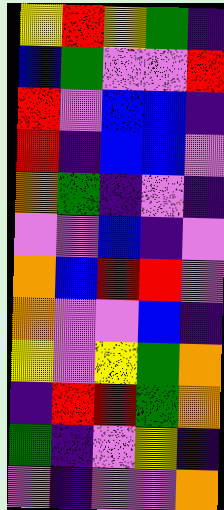[["yellow", "red", "yellow", "green", "indigo"], ["blue", "green", "violet", "violet", "red"], ["red", "violet", "blue", "blue", "indigo"], ["red", "indigo", "blue", "blue", "violet"], ["orange", "green", "indigo", "violet", "indigo"], ["violet", "violet", "blue", "indigo", "violet"], ["orange", "blue", "red", "red", "violet"], ["orange", "violet", "violet", "blue", "indigo"], ["yellow", "violet", "yellow", "green", "orange"], ["indigo", "red", "red", "green", "orange"], ["green", "indigo", "violet", "yellow", "indigo"], ["violet", "indigo", "violet", "violet", "orange"]]